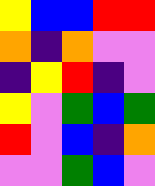[["yellow", "blue", "blue", "red", "red"], ["orange", "indigo", "orange", "violet", "violet"], ["indigo", "yellow", "red", "indigo", "violet"], ["yellow", "violet", "green", "blue", "green"], ["red", "violet", "blue", "indigo", "orange"], ["violet", "violet", "green", "blue", "violet"]]